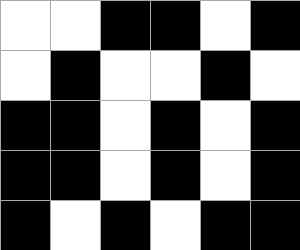[["white", "white", "black", "black", "white", "black"], ["white", "black", "white", "white", "black", "white"], ["black", "black", "white", "black", "white", "black"], ["black", "black", "white", "black", "white", "black"], ["black", "white", "black", "white", "black", "black"]]